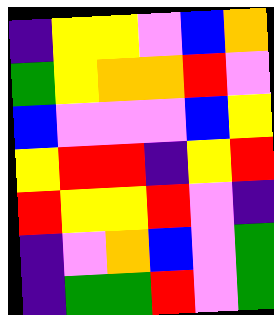[["indigo", "yellow", "yellow", "violet", "blue", "orange"], ["green", "yellow", "orange", "orange", "red", "violet"], ["blue", "violet", "violet", "violet", "blue", "yellow"], ["yellow", "red", "red", "indigo", "yellow", "red"], ["red", "yellow", "yellow", "red", "violet", "indigo"], ["indigo", "violet", "orange", "blue", "violet", "green"], ["indigo", "green", "green", "red", "violet", "green"]]